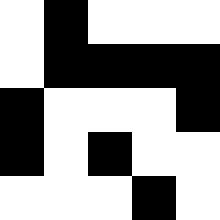[["white", "black", "white", "white", "white"], ["white", "black", "black", "black", "black"], ["black", "white", "white", "white", "black"], ["black", "white", "black", "white", "white"], ["white", "white", "white", "black", "white"]]